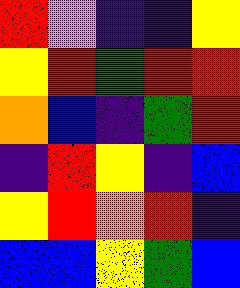[["red", "violet", "indigo", "indigo", "yellow"], ["yellow", "red", "green", "red", "red"], ["orange", "blue", "indigo", "green", "red"], ["indigo", "red", "yellow", "indigo", "blue"], ["yellow", "red", "orange", "red", "indigo"], ["blue", "blue", "yellow", "green", "blue"]]